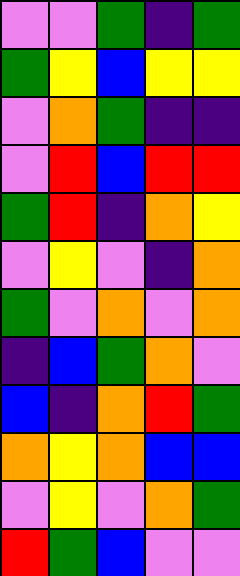[["violet", "violet", "green", "indigo", "green"], ["green", "yellow", "blue", "yellow", "yellow"], ["violet", "orange", "green", "indigo", "indigo"], ["violet", "red", "blue", "red", "red"], ["green", "red", "indigo", "orange", "yellow"], ["violet", "yellow", "violet", "indigo", "orange"], ["green", "violet", "orange", "violet", "orange"], ["indigo", "blue", "green", "orange", "violet"], ["blue", "indigo", "orange", "red", "green"], ["orange", "yellow", "orange", "blue", "blue"], ["violet", "yellow", "violet", "orange", "green"], ["red", "green", "blue", "violet", "violet"]]